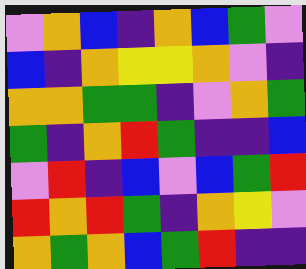[["violet", "orange", "blue", "indigo", "orange", "blue", "green", "violet"], ["blue", "indigo", "orange", "yellow", "yellow", "orange", "violet", "indigo"], ["orange", "orange", "green", "green", "indigo", "violet", "orange", "green"], ["green", "indigo", "orange", "red", "green", "indigo", "indigo", "blue"], ["violet", "red", "indigo", "blue", "violet", "blue", "green", "red"], ["red", "orange", "red", "green", "indigo", "orange", "yellow", "violet"], ["orange", "green", "orange", "blue", "green", "red", "indigo", "indigo"]]